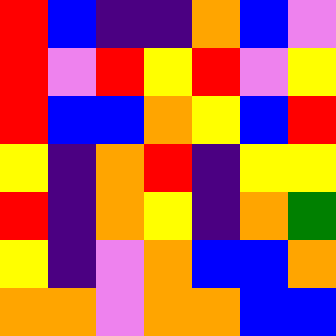[["red", "blue", "indigo", "indigo", "orange", "blue", "violet"], ["red", "violet", "red", "yellow", "red", "violet", "yellow"], ["red", "blue", "blue", "orange", "yellow", "blue", "red"], ["yellow", "indigo", "orange", "red", "indigo", "yellow", "yellow"], ["red", "indigo", "orange", "yellow", "indigo", "orange", "green"], ["yellow", "indigo", "violet", "orange", "blue", "blue", "orange"], ["orange", "orange", "violet", "orange", "orange", "blue", "blue"]]